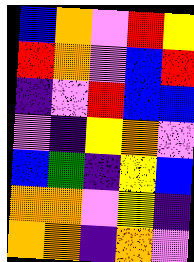[["blue", "orange", "violet", "red", "yellow"], ["red", "orange", "violet", "blue", "red"], ["indigo", "violet", "red", "blue", "blue"], ["violet", "indigo", "yellow", "orange", "violet"], ["blue", "green", "indigo", "yellow", "blue"], ["orange", "orange", "violet", "yellow", "indigo"], ["orange", "orange", "indigo", "orange", "violet"]]